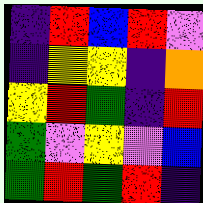[["indigo", "red", "blue", "red", "violet"], ["indigo", "yellow", "yellow", "indigo", "orange"], ["yellow", "red", "green", "indigo", "red"], ["green", "violet", "yellow", "violet", "blue"], ["green", "red", "green", "red", "indigo"]]